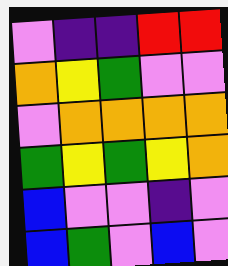[["violet", "indigo", "indigo", "red", "red"], ["orange", "yellow", "green", "violet", "violet"], ["violet", "orange", "orange", "orange", "orange"], ["green", "yellow", "green", "yellow", "orange"], ["blue", "violet", "violet", "indigo", "violet"], ["blue", "green", "violet", "blue", "violet"]]